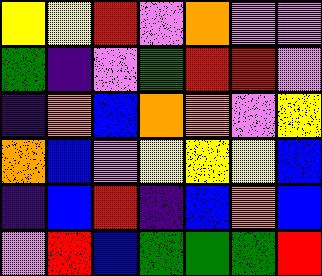[["yellow", "yellow", "red", "violet", "orange", "violet", "violet"], ["green", "indigo", "violet", "green", "red", "red", "violet"], ["indigo", "orange", "blue", "orange", "orange", "violet", "yellow"], ["orange", "blue", "violet", "yellow", "yellow", "yellow", "blue"], ["indigo", "blue", "red", "indigo", "blue", "orange", "blue"], ["violet", "red", "blue", "green", "green", "green", "red"]]